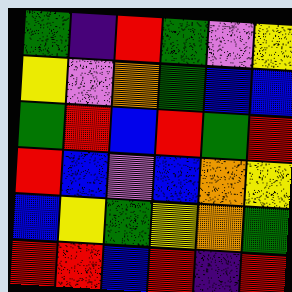[["green", "indigo", "red", "green", "violet", "yellow"], ["yellow", "violet", "orange", "green", "blue", "blue"], ["green", "red", "blue", "red", "green", "red"], ["red", "blue", "violet", "blue", "orange", "yellow"], ["blue", "yellow", "green", "yellow", "orange", "green"], ["red", "red", "blue", "red", "indigo", "red"]]